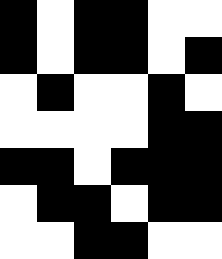[["black", "white", "black", "black", "white", "white"], ["black", "white", "black", "black", "white", "black"], ["white", "black", "white", "white", "black", "white"], ["white", "white", "white", "white", "black", "black"], ["black", "black", "white", "black", "black", "black"], ["white", "black", "black", "white", "black", "black"], ["white", "white", "black", "black", "white", "white"]]